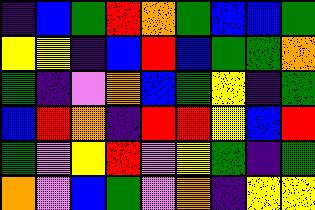[["indigo", "blue", "green", "red", "orange", "green", "blue", "blue", "green"], ["yellow", "yellow", "indigo", "blue", "red", "blue", "green", "green", "orange"], ["green", "indigo", "violet", "orange", "blue", "green", "yellow", "indigo", "green"], ["blue", "red", "orange", "indigo", "red", "red", "yellow", "blue", "red"], ["green", "violet", "yellow", "red", "violet", "yellow", "green", "indigo", "green"], ["orange", "violet", "blue", "green", "violet", "orange", "indigo", "yellow", "yellow"]]